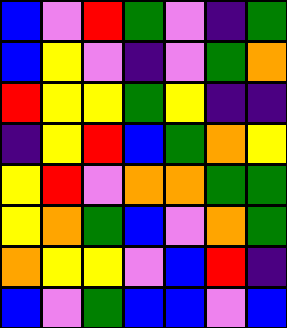[["blue", "violet", "red", "green", "violet", "indigo", "green"], ["blue", "yellow", "violet", "indigo", "violet", "green", "orange"], ["red", "yellow", "yellow", "green", "yellow", "indigo", "indigo"], ["indigo", "yellow", "red", "blue", "green", "orange", "yellow"], ["yellow", "red", "violet", "orange", "orange", "green", "green"], ["yellow", "orange", "green", "blue", "violet", "orange", "green"], ["orange", "yellow", "yellow", "violet", "blue", "red", "indigo"], ["blue", "violet", "green", "blue", "blue", "violet", "blue"]]